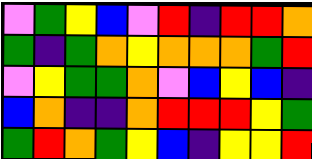[["violet", "green", "yellow", "blue", "violet", "red", "indigo", "red", "red", "orange"], ["green", "indigo", "green", "orange", "yellow", "orange", "orange", "orange", "green", "red"], ["violet", "yellow", "green", "green", "orange", "violet", "blue", "yellow", "blue", "indigo"], ["blue", "orange", "indigo", "indigo", "orange", "red", "red", "red", "yellow", "green"], ["green", "red", "orange", "green", "yellow", "blue", "indigo", "yellow", "yellow", "red"]]